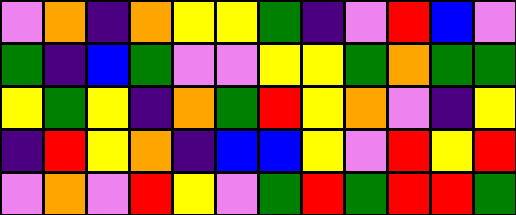[["violet", "orange", "indigo", "orange", "yellow", "yellow", "green", "indigo", "violet", "red", "blue", "violet"], ["green", "indigo", "blue", "green", "violet", "violet", "yellow", "yellow", "green", "orange", "green", "green"], ["yellow", "green", "yellow", "indigo", "orange", "green", "red", "yellow", "orange", "violet", "indigo", "yellow"], ["indigo", "red", "yellow", "orange", "indigo", "blue", "blue", "yellow", "violet", "red", "yellow", "red"], ["violet", "orange", "violet", "red", "yellow", "violet", "green", "red", "green", "red", "red", "green"]]